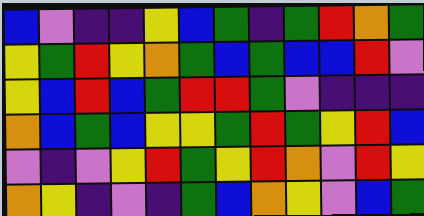[["blue", "violet", "indigo", "indigo", "yellow", "blue", "green", "indigo", "green", "red", "orange", "green"], ["yellow", "green", "red", "yellow", "orange", "green", "blue", "green", "blue", "blue", "red", "violet"], ["yellow", "blue", "red", "blue", "green", "red", "red", "green", "violet", "indigo", "indigo", "indigo"], ["orange", "blue", "green", "blue", "yellow", "yellow", "green", "red", "green", "yellow", "red", "blue"], ["violet", "indigo", "violet", "yellow", "red", "green", "yellow", "red", "orange", "violet", "red", "yellow"], ["orange", "yellow", "indigo", "violet", "indigo", "green", "blue", "orange", "yellow", "violet", "blue", "green"]]